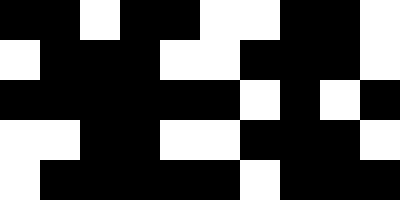[["black", "black", "white", "black", "black", "white", "white", "black", "black", "white"], ["white", "black", "black", "black", "white", "white", "black", "black", "black", "white"], ["black", "black", "black", "black", "black", "black", "white", "black", "white", "black"], ["white", "white", "black", "black", "white", "white", "black", "black", "black", "white"], ["white", "black", "black", "black", "black", "black", "white", "black", "black", "black"]]